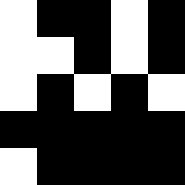[["white", "black", "black", "white", "black"], ["white", "white", "black", "white", "black"], ["white", "black", "white", "black", "white"], ["black", "black", "black", "black", "black"], ["white", "black", "black", "black", "black"]]